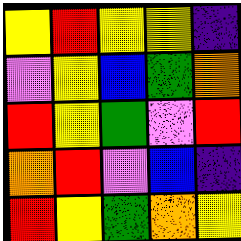[["yellow", "red", "yellow", "yellow", "indigo"], ["violet", "yellow", "blue", "green", "orange"], ["red", "yellow", "green", "violet", "red"], ["orange", "red", "violet", "blue", "indigo"], ["red", "yellow", "green", "orange", "yellow"]]